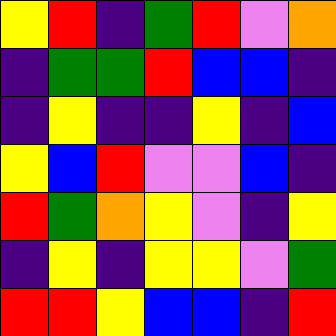[["yellow", "red", "indigo", "green", "red", "violet", "orange"], ["indigo", "green", "green", "red", "blue", "blue", "indigo"], ["indigo", "yellow", "indigo", "indigo", "yellow", "indigo", "blue"], ["yellow", "blue", "red", "violet", "violet", "blue", "indigo"], ["red", "green", "orange", "yellow", "violet", "indigo", "yellow"], ["indigo", "yellow", "indigo", "yellow", "yellow", "violet", "green"], ["red", "red", "yellow", "blue", "blue", "indigo", "red"]]